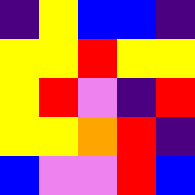[["indigo", "yellow", "blue", "blue", "indigo"], ["yellow", "yellow", "red", "yellow", "yellow"], ["yellow", "red", "violet", "indigo", "red"], ["yellow", "yellow", "orange", "red", "indigo"], ["blue", "violet", "violet", "red", "blue"]]